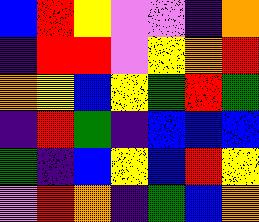[["blue", "red", "yellow", "violet", "violet", "indigo", "orange"], ["indigo", "red", "red", "violet", "yellow", "orange", "red"], ["orange", "yellow", "blue", "yellow", "green", "red", "green"], ["indigo", "red", "green", "indigo", "blue", "blue", "blue"], ["green", "indigo", "blue", "yellow", "blue", "red", "yellow"], ["violet", "red", "orange", "indigo", "green", "blue", "orange"]]